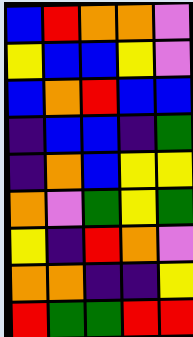[["blue", "red", "orange", "orange", "violet"], ["yellow", "blue", "blue", "yellow", "violet"], ["blue", "orange", "red", "blue", "blue"], ["indigo", "blue", "blue", "indigo", "green"], ["indigo", "orange", "blue", "yellow", "yellow"], ["orange", "violet", "green", "yellow", "green"], ["yellow", "indigo", "red", "orange", "violet"], ["orange", "orange", "indigo", "indigo", "yellow"], ["red", "green", "green", "red", "red"]]